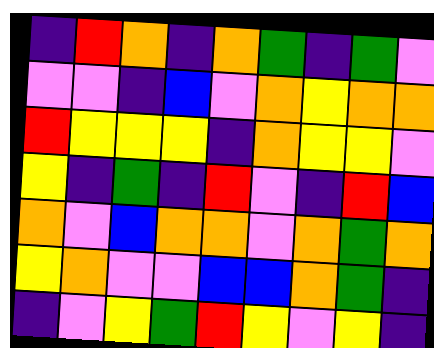[["indigo", "red", "orange", "indigo", "orange", "green", "indigo", "green", "violet"], ["violet", "violet", "indigo", "blue", "violet", "orange", "yellow", "orange", "orange"], ["red", "yellow", "yellow", "yellow", "indigo", "orange", "yellow", "yellow", "violet"], ["yellow", "indigo", "green", "indigo", "red", "violet", "indigo", "red", "blue"], ["orange", "violet", "blue", "orange", "orange", "violet", "orange", "green", "orange"], ["yellow", "orange", "violet", "violet", "blue", "blue", "orange", "green", "indigo"], ["indigo", "violet", "yellow", "green", "red", "yellow", "violet", "yellow", "indigo"]]